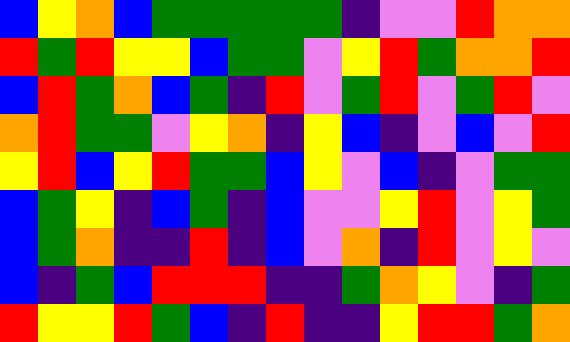[["blue", "yellow", "orange", "blue", "green", "green", "green", "green", "green", "indigo", "violet", "violet", "red", "orange", "orange"], ["red", "green", "red", "yellow", "yellow", "blue", "green", "green", "violet", "yellow", "red", "green", "orange", "orange", "red"], ["blue", "red", "green", "orange", "blue", "green", "indigo", "red", "violet", "green", "red", "violet", "green", "red", "violet"], ["orange", "red", "green", "green", "violet", "yellow", "orange", "indigo", "yellow", "blue", "indigo", "violet", "blue", "violet", "red"], ["yellow", "red", "blue", "yellow", "red", "green", "green", "blue", "yellow", "violet", "blue", "indigo", "violet", "green", "green"], ["blue", "green", "yellow", "indigo", "blue", "green", "indigo", "blue", "violet", "violet", "yellow", "red", "violet", "yellow", "green"], ["blue", "green", "orange", "indigo", "indigo", "red", "indigo", "blue", "violet", "orange", "indigo", "red", "violet", "yellow", "violet"], ["blue", "indigo", "green", "blue", "red", "red", "red", "indigo", "indigo", "green", "orange", "yellow", "violet", "indigo", "green"], ["red", "yellow", "yellow", "red", "green", "blue", "indigo", "red", "indigo", "indigo", "yellow", "red", "red", "green", "orange"]]